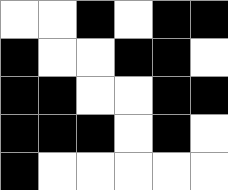[["white", "white", "black", "white", "black", "black"], ["black", "white", "white", "black", "black", "white"], ["black", "black", "white", "white", "black", "black"], ["black", "black", "black", "white", "black", "white"], ["black", "white", "white", "white", "white", "white"]]